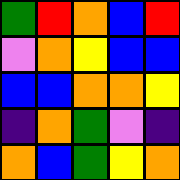[["green", "red", "orange", "blue", "red"], ["violet", "orange", "yellow", "blue", "blue"], ["blue", "blue", "orange", "orange", "yellow"], ["indigo", "orange", "green", "violet", "indigo"], ["orange", "blue", "green", "yellow", "orange"]]